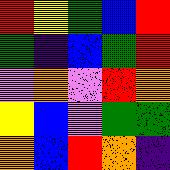[["red", "yellow", "green", "blue", "red"], ["green", "indigo", "blue", "green", "red"], ["violet", "orange", "violet", "red", "orange"], ["yellow", "blue", "violet", "green", "green"], ["orange", "blue", "red", "orange", "indigo"]]